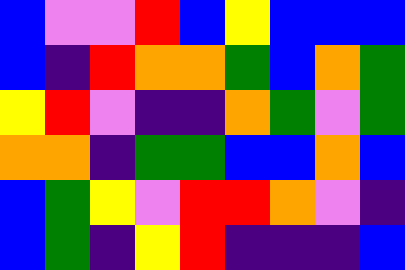[["blue", "violet", "violet", "red", "blue", "yellow", "blue", "blue", "blue"], ["blue", "indigo", "red", "orange", "orange", "green", "blue", "orange", "green"], ["yellow", "red", "violet", "indigo", "indigo", "orange", "green", "violet", "green"], ["orange", "orange", "indigo", "green", "green", "blue", "blue", "orange", "blue"], ["blue", "green", "yellow", "violet", "red", "red", "orange", "violet", "indigo"], ["blue", "green", "indigo", "yellow", "red", "indigo", "indigo", "indigo", "blue"]]